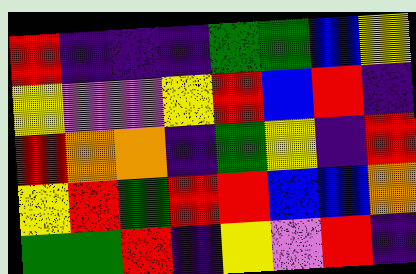[["red", "indigo", "indigo", "indigo", "green", "green", "blue", "yellow"], ["yellow", "violet", "violet", "yellow", "red", "blue", "red", "indigo"], ["red", "orange", "orange", "indigo", "green", "yellow", "indigo", "red"], ["yellow", "red", "green", "red", "red", "blue", "blue", "orange"], ["green", "green", "red", "indigo", "yellow", "violet", "red", "indigo"]]